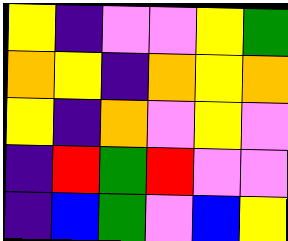[["yellow", "indigo", "violet", "violet", "yellow", "green"], ["orange", "yellow", "indigo", "orange", "yellow", "orange"], ["yellow", "indigo", "orange", "violet", "yellow", "violet"], ["indigo", "red", "green", "red", "violet", "violet"], ["indigo", "blue", "green", "violet", "blue", "yellow"]]